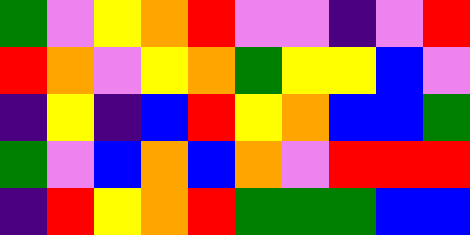[["green", "violet", "yellow", "orange", "red", "violet", "violet", "indigo", "violet", "red"], ["red", "orange", "violet", "yellow", "orange", "green", "yellow", "yellow", "blue", "violet"], ["indigo", "yellow", "indigo", "blue", "red", "yellow", "orange", "blue", "blue", "green"], ["green", "violet", "blue", "orange", "blue", "orange", "violet", "red", "red", "red"], ["indigo", "red", "yellow", "orange", "red", "green", "green", "green", "blue", "blue"]]